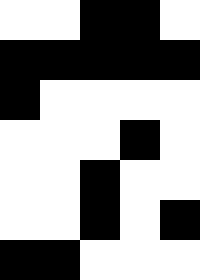[["white", "white", "black", "black", "white"], ["black", "black", "black", "black", "black"], ["black", "white", "white", "white", "white"], ["white", "white", "white", "black", "white"], ["white", "white", "black", "white", "white"], ["white", "white", "black", "white", "black"], ["black", "black", "white", "white", "white"]]